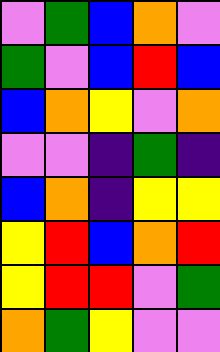[["violet", "green", "blue", "orange", "violet"], ["green", "violet", "blue", "red", "blue"], ["blue", "orange", "yellow", "violet", "orange"], ["violet", "violet", "indigo", "green", "indigo"], ["blue", "orange", "indigo", "yellow", "yellow"], ["yellow", "red", "blue", "orange", "red"], ["yellow", "red", "red", "violet", "green"], ["orange", "green", "yellow", "violet", "violet"]]